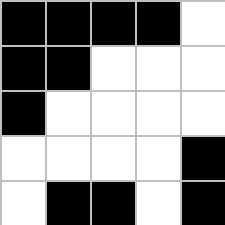[["black", "black", "black", "black", "white"], ["black", "black", "white", "white", "white"], ["black", "white", "white", "white", "white"], ["white", "white", "white", "white", "black"], ["white", "black", "black", "white", "black"]]